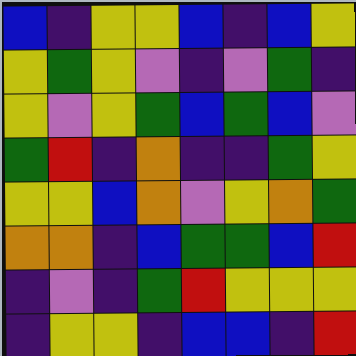[["blue", "indigo", "yellow", "yellow", "blue", "indigo", "blue", "yellow"], ["yellow", "green", "yellow", "violet", "indigo", "violet", "green", "indigo"], ["yellow", "violet", "yellow", "green", "blue", "green", "blue", "violet"], ["green", "red", "indigo", "orange", "indigo", "indigo", "green", "yellow"], ["yellow", "yellow", "blue", "orange", "violet", "yellow", "orange", "green"], ["orange", "orange", "indigo", "blue", "green", "green", "blue", "red"], ["indigo", "violet", "indigo", "green", "red", "yellow", "yellow", "yellow"], ["indigo", "yellow", "yellow", "indigo", "blue", "blue", "indigo", "red"]]